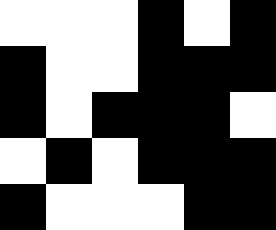[["white", "white", "white", "black", "white", "black"], ["black", "white", "white", "black", "black", "black"], ["black", "white", "black", "black", "black", "white"], ["white", "black", "white", "black", "black", "black"], ["black", "white", "white", "white", "black", "black"]]